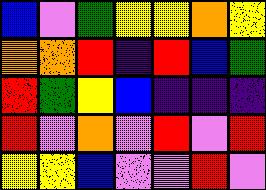[["blue", "violet", "green", "yellow", "yellow", "orange", "yellow"], ["orange", "orange", "red", "indigo", "red", "blue", "green"], ["red", "green", "yellow", "blue", "indigo", "indigo", "indigo"], ["red", "violet", "orange", "violet", "red", "violet", "red"], ["yellow", "yellow", "blue", "violet", "violet", "red", "violet"]]